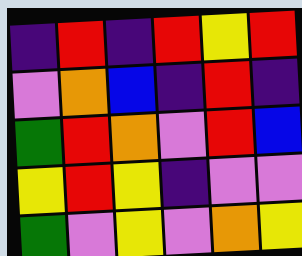[["indigo", "red", "indigo", "red", "yellow", "red"], ["violet", "orange", "blue", "indigo", "red", "indigo"], ["green", "red", "orange", "violet", "red", "blue"], ["yellow", "red", "yellow", "indigo", "violet", "violet"], ["green", "violet", "yellow", "violet", "orange", "yellow"]]